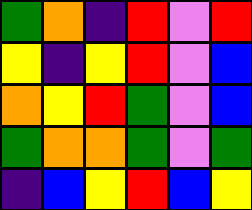[["green", "orange", "indigo", "red", "violet", "red"], ["yellow", "indigo", "yellow", "red", "violet", "blue"], ["orange", "yellow", "red", "green", "violet", "blue"], ["green", "orange", "orange", "green", "violet", "green"], ["indigo", "blue", "yellow", "red", "blue", "yellow"]]